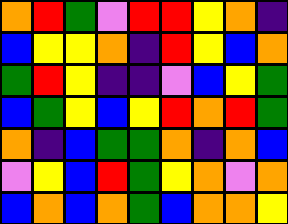[["orange", "red", "green", "violet", "red", "red", "yellow", "orange", "indigo"], ["blue", "yellow", "yellow", "orange", "indigo", "red", "yellow", "blue", "orange"], ["green", "red", "yellow", "indigo", "indigo", "violet", "blue", "yellow", "green"], ["blue", "green", "yellow", "blue", "yellow", "red", "orange", "red", "green"], ["orange", "indigo", "blue", "green", "green", "orange", "indigo", "orange", "blue"], ["violet", "yellow", "blue", "red", "green", "yellow", "orange", "violet", "orange"], ["blue", "orange", "blue", "orange", "green", "blue", "orange", "orange", "yellow"]]